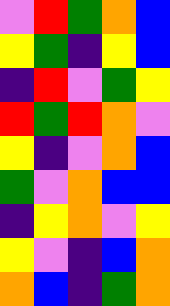[["violet", "red", "green", "orange", "blue"], ["yellow", "green", "indigo", "yellow", "blue"], ["indigo", "red", "violet", "green", "yellow"], ["red", "green", "red", "orange", "violet"], ["yellow", "indigo", "violet", "orange", "blue"], ["green", "violet", "orange", "blue", "blue"], ["indigo", "yellow", "orange", "violet", "yellow"], ["yellow", "violet", "indigo", "blue", "orange"], ["orange", "blue", "indigo", "green", "orange"]]